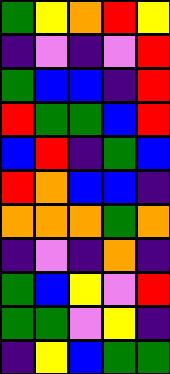[["green", "yellow", "orange", "red", "yellow"], ["indigo", "violet", "indigo", "violet", "red"], ["green", "blue", "blue", "indigo", "red"], ["red", "green", "green", "blue", "red"], ["blue", "red", "indigo", "green", "blue"], ["red", "orange", "blue", "blue", "indigo"], ["orange", "orange", "orange", "green", "orange"], ["indigo", "violet", "indigo", "orange", "indigo"], ["green", "blue", "yellow", "violet", "red"], ["green", "green", "violet", "yellow", "indigo"], ["indigo", "yellow", "blue", "green", "green"]]